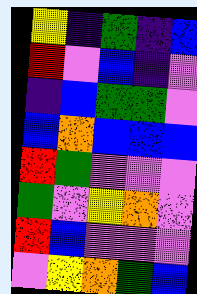[["yellow", "indigo", "green", "indigo", "blue"], ["red", "violet", "blue", "indigo", "violet"], ["indigo", "blue", "green", "green", "violet"], ["blue", "orange", "blue", "blue", "blue"], ["red", "green", "violet", "violet", "violet"], ["green", "violet", "yellow", "orange", "violet"], ["red", "blue", "violet", "violet", "violet"], ["violet", "yellow", "orange", "green", "blue"]]